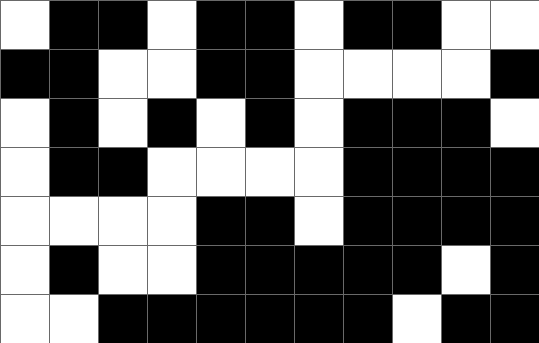[["white", "black", "black", "white", "black", "black", "white", "black", "black", "white", "white"], ["black", "black", "white", "white", "black", "black", "white", "white", "white", "white", "black"], ["white", "black", "white", "black", "white", "black", "white", "black", "black", "black", "white"], ["white", "black", "black", "white", "white", "white", "white", "black", "black", "black", "black"], ["white", "white", "white", "white", "black", "black", "white", "black", "black", "black", "black"], ["white", "black", "white", "white", "black", "black", "black", "black", "black", "white", "black"], ["white", "white", "black", "black", "black", "black", "black", "black", "white", "black", "black"]]